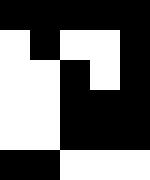[["black", "black", "black", "black", "black"], ["white", "black", "white", "white", "black"], ["white", "white", "black", "white", "black"], ["white", "white", "black", "black", "black"], ["white", "white", "black", "black", "black"], ["black", "black", "white", "white", "white"]]